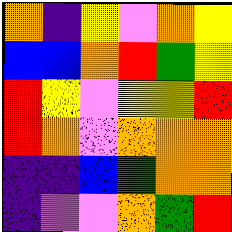[["orange", "indigo", "yellow", "violet", "orange", "yellow"], ["blue", "blue", "orange", "red", "green", "yellow"], ["red", "yellow", "violet", "yellow", "yellow", "red"], ["red", "orange", "violet", "orange", "orange", "orange"], ["indigo", "indigo", "blue", "green", "orange", "orange"], ["indigo", "violet", "violet", "orange", "green", "red"]]